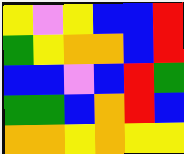[["yellow", "violet", "yellow", "blue", "blue", "red"], ["green", "yellow", "orange", "orange", "blue", "red"], ["blue", "blue", "violet", "blue", "red", "green"], ["green", "green", "blue", "orange", "red", "blue"], ["orange", "orange", "yellow", "orange", "yellow", "yellow"]]